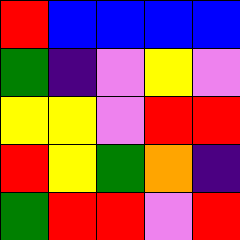[["red", "blue", "blue", "blue", "blue"], ["green", "indigo", "violet", "yellow", "violet"], ["yellow", "yellow", "violet", "red", "red"], ["red", "yellow", "green", "orange", "indigo"], ["green", "red", "red", "violet", "red"]]